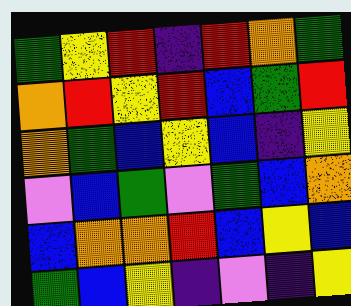[["green", "yellow", "red", "indigo", "red", "orange", "green"], ["orange", "red", "yellow", "red", "blue", "green", "red"], ["orange", "green", "blue", "yellow", "blue", "indigo", "yellow"], ["violet", "blue", "green", "violet", "green", "blue", "orange"], ["blue", "orange", "orange", "red", "blue", "yellow", "blue"], ["green", "blue", "yellow", "indigo", "violet", "indigo", "yellow"]]